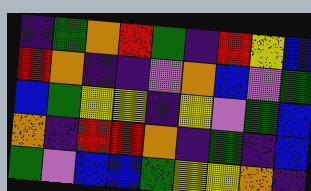[["indigo", "green", "orange", "red", "green", "indigo", "red", "yellow", "blue"], ["red", "orange", "indigo", "indigo", "violet", "orange", "blue", "violet", "green"], ["blue", "green", "yellow", "yellow", "indigo", "yellow", "violet", "green", "blue"], ["orange", "indigo", "red", "red", "orange", "indigo", "green", "indigo", "blue"], ["green", "violet", "blue", "blue", "green", "yellow", "yellow", "orange", "indigo"]]